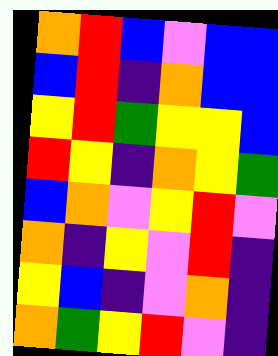[["orange", "red", "blue", "violet", "blue", "blue"], ["blue", "red", "indigo", "orange", "blue", "blue"], ["yellow", "red", "green", "yellow", "yellow", "blue"], ["red", "yellow", "indigo", "orange", "yellow", "green"], ["blue", "orange", "violet", "yellow", "red", "violet"], ["orange", "indigo", "yellow", "violet", "red", "indigo"], ["yellow", "blue", "indigo", "violet", "orange", "indigo"], ["orange", "green", "yellow", "red", "violet", "indigo"]]